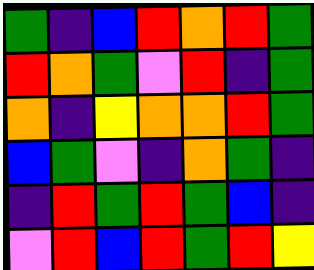[["green", "indigo", "blue", "red", "orange", "red", "green"], ["red", "orange", "green", "violet", "red", "indigo", "green"], ["orange", "indigo", "yellow", "orange", "orange", "red", "green"], ["blue", "green", "violet", "indigo", "orange", "green", "indigo"], ["indigo", "red", "green", "red", "green", "blue", "indigo"], ["violet", "red", "blue", "red", "green", "red", "yellow"]]